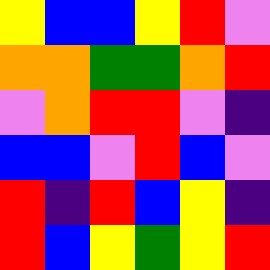[["yellow", "blue", "blue", "yellow", "red", "violet"], ["orange", "orange", "green", "green", "orange", "red"], ["violet", "orange", "red", "red", "violet", "indigo"], ["blue", "blue", "violet", "red", "blue", "violet"], ["red", "indigo", "red", "blue", "yellow", "indigo"], ["red", "blue", "yellow", "green", "yellow", "red"]]